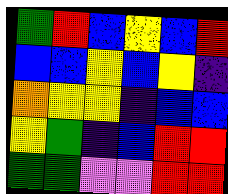[["green", "red", "blue", "yellow", "blue", "red"], ["blue", "blue", "yellow", "blue", "yellow", "indigo"], ["orange", "yellow", "yellow", "indigo", "blue", "blue"], ["yellow", "green", "indigo", "blue", "red", "red"], ["green", "green", "violet", "violet", "red", "red"]]